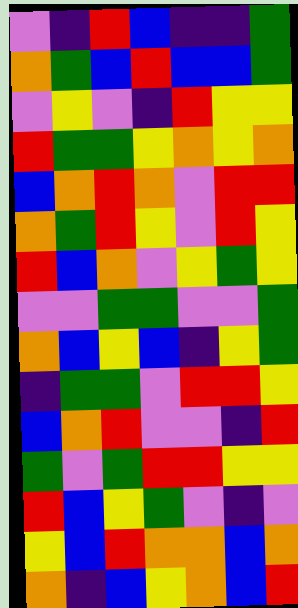[["violet", "indigo", "red", "blue", "indigo", "indigo", "green"], ["orange", "green", "blue", "red", "blue", "blue", "green"], ["violet", "yellow", "violet", "indigo", "red", "yellow", "yellow"], ["red", "green", "green", "yellow", "orange", "yellow", "orange"], ["blue", "orange", "red", "orange", "violet", "red", "red"], ["orange", "green", "red", "yellow", "violet", "red", "yellow"], ["red", "blue", "orange", "violet", "yellow", "green", "yellow"], ["violet", "violet", "green", "green", "violet", "violet", "green"], ["orange", "blue", "yellow", "blue", "indigo", "yellow", "green"], ["indigo", "green", "green", "violet", "red", "red", "yellow"], ["blue", "orange", "red", "violet", "violet", "indigo", "red"], ["green", "violet", "green", "red", "red", "yellow", "yellow"], ["red", "blue", "yellow", "green", "violet", "indigo", "violet"], ["yellow", "blue", "red", "orange", "orange", "blue", "orange"], ["orange", "indigo", "blue", "yellow", "orange", "blue", "red"]]